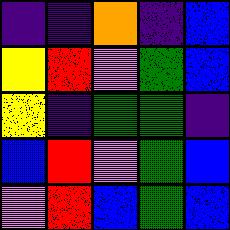[["indigo", "indigo", "orange", "indigo", "blue"], ["yellow", "red", "violet", "green", "blue"], ["yellow", "indigo", "green", "green", "indigo"], ["blue", "red", "violet", "green", "blue"], ["violet", "red", "blue", "green", "blue"]]